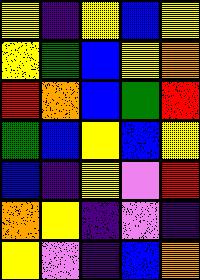[["yellow", "indigo", "yellow", "blue", "yellow"], ["yellow", "green", "blue", "yellow", "orange"], ["red", "orange", "blue", "green", "red"], ["green", "blue", "yellow", "blue", "yellow"], ["blue", "indigo", "yellow", "violet", "red"], ["orange", "yellow", "indigo", "violet", "indigo"], ["yellow", "violet", "indigo", "blue", "orange"]]